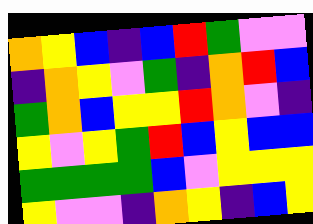[["orange", "yellow", "blue", "indigo", "blue", "red", "green", "violet", "violet"], ["indigo", "orange", "yellow", "violet", "green", "indigo", "orange", "red", "blue"], ["green", "orange", "blue", "yellow", "yellow", "red", "orange", "violet", "indigo"], ["yellow", "violet", "yellow", "green", "red", "blue", "yellow", "blue", "blue"], ["green", "green", "green", "green", "blue", "violet", "yellow", "yellow", "yellow"], ["yellow", "violet", "violet", "indigo", "orange", "yellow", "indigo", "blue", "yellow"]]